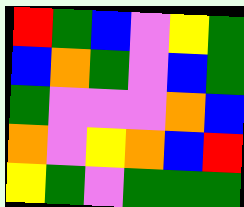[["red", "green", "blue", "violet", "yellow", "green"], ["blue", "orange", "green", "violet", "blue", "green"], ["green", "violet", "violet", "violet", "orange", "blue"], ["orange", "violet", "yellow", "orange", "blue", "red"], ["yellow", "green", "violet", "green", "green", "green"]]